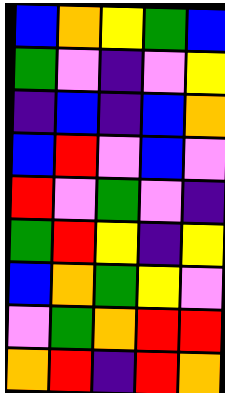[["blue", "orange", "yellow", "green", "blue"], ["green", "violet", "indigo", "violet", "yellow"], ["indigo", "blue", "indigo", "blue", "orange"], ["blue", "red", "violet", "blue", "violet"], ["red", "violet", "green", "violet", "indigo"], ["green", "red", "yellow", "indigo", "yellow"], ["blue", "orange", "green", "yellow", "violet"], ["violet", "green", "orange", "red", "red"], ["orange", "red", "indigo", "red", "orange"]]